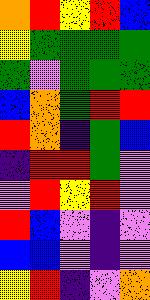[["orange", "red", "yellow", "red", "blue"], ["yellow", "green", "green", "green", "green"], ["green", "violet", "green", "green", "green"], ["blue", "orange", "green", "red", "red"], ["red", "orange", "indigo", "green", "blue"], ["indigo", "red", "red", "green", "violet"], ["violet", "red", "yellow", "red", "violet"], ["red", "blue", "violet", "indigo", "violet"], ["blue", "blue", "violet", "indigo", "violet"], ["yellow", "red", "indigo", "violet", "orange"]]